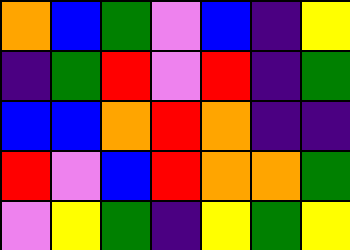[["orange", "blue", "green", "violet", "blue", "indigo", "yellow"], ["indigo", "green", "red", "violet", "red", "indigo", "green"], ["blue", "blue", "orange", "red", "orange", "indigo", "indigo"], ["red", "violet", "blue", "red", "orange", "orange", "green"], ["violet", "yellow", "green", "indigo", "yellow", "green", "yellow"]]